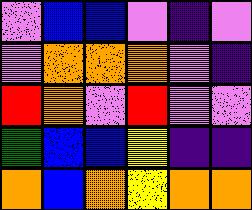[["violet", "blue", "blue", "violet", "indigo", "violet"], ["violet", "orange", "orange", "orange", "violet", "indigo"], ["red", "orange", "violet", "red", "violet", "violet"], ["green", "blue", "blue", "yellow", "indigo", "indigo"], ["orange", "blue", "orange", "yellow", "orange", "orange"]]